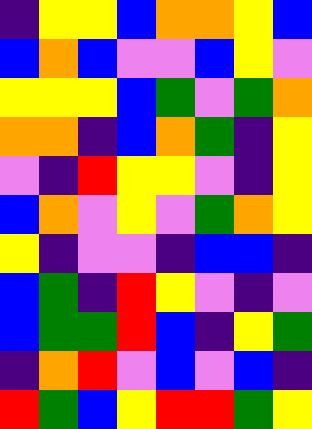[["indigo", "yellow", "yellow", "blue", "orange", "orange", "yellow", "blue"], ["blue", "orange", "blue", "violet", "violet", "blue", "yellow", "violet"], ["yellow", "yellow", "yellow", "blue", "green", "violet", "green", "orange"], ["orange", "orange", "indigo", "blue", "orange", "green", "indigo", "yellow"], ["violet", "indigo", "red", "yellow", "yellow", "violet", "indigo", "yellow"], ["blue", "orange", "violet", "yellow", "violet", "green", "orange", "yellow"], ["yellow", "indigo", "violet", "violet", "indigo", "blue", "blue", "indigo"], ["blue", "green", "indigo", "red", "yellow", "violet", "indigo", "violet"], ["blue", "green", "green", "red", "blue", "indigo", "yellow", "green"], ["indigo", "orange", "red", "violet", "blue", "violet", "blue", "indigo"], ["red", "green", "blue", "yellow", "red", "red", "green", "yellow"]]